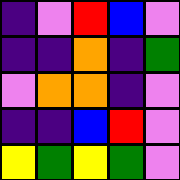[["indigo", "violet", "red", "blue", "violet"], ["indigo", "indigo", "orange", "indigo", "green"], ["violet", "orange", "orange", "indigo", "violet"], ["indigo", "indigo", "blue", "red", "violet"], ["yellow", "green", "yellow", "green", "violet"]]